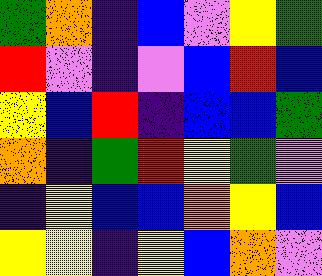[["green", "orange", "indigo", "blue", "violet", "yellow", "green"], ["red", "violet", "indigo", "violet", "blue", "red", "blue"], ["yellow", "blue", "red", "indigo", "blue", "blue", "green"], ["orange", "indigo", "green", "red", "yellow", "green", "violet"], ["indigo", "yellow", "blue", "blue", "orange", "yellow", "blue"], ["yellow", "yellow", "indigo", "yellow", "blue", "orange", "violet"]]